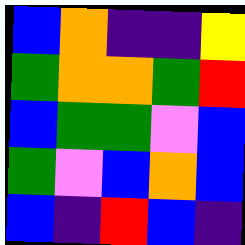[["blue", "orange", "indigo", "indigo", "yellow"], ["green", "orange", "orange", "green", "red"], ["blue", "green", "green", "violet", "blue"], ["green", "violet", "blue", "orange", "blue"], ["blue", "indigo", "red", "blue", "indigo"]]